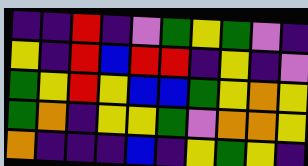[["indigo", "indigo", "red", "indigo", "violet", "green", "yellow", "green", "violet", "indigo"], ["yellow", "indigo", "red", "blue", "red", "red", "indigo", "yellow", "indigo", "violet"], ["green", "yellow", "red", "yellow", "blue", "blue", "green", "yellow", "orange", "yellow"], ["green", "orange", "indigo", "yellow", "yellow", "green", "violet", "orange", "orange", "yellow"], ["orange", "indigo", "indigo", "indigo", "blue", "indigo", "yellow", "green", "yellow", "indigo"]]